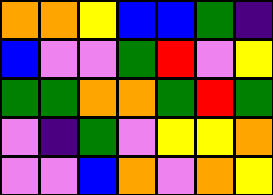[["orange", "orange", "yellow", "blue", "blue", "green", "indigo"], ["blue", "violet", "violet", "green", "red", "violet", "yellow"], ["green", "green", "orange", "orange", "green", "red", "green"], ["violet", "indigo", "green", "violet", "yellow", "yellow", "orange"], ["violet", "violet", "blue", "orange", "violet", "orange", "yellow"]]